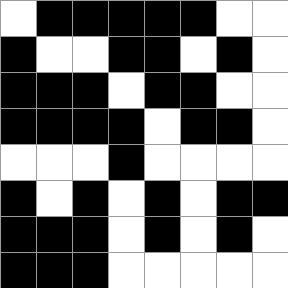[["white", "black", "black", "black", "black", "black", "white", "white"], ["black", "white", "white", "black", "black", "white", "black", "white"], ["black", "black", "black", "white", "black", "black", "white", "white"], ["black", "black", "black", "black", "white", "black", "black", "white"], ["white", "white", "white", "black", "white", "white", "white", "white"], ["black", "white", "black", "white", "black", "white", "black", "black"], ["black", "black", "black", "white", "black", "white", "black", "white"], ["black", "black", "black", "white", "white", "white", "white", "white"]]